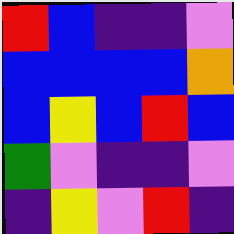[["red", "blue", "indigo", "indigo", "violet"], ["blue", "blue", "blue", "blue", "orange"], ["blue", "yellow", "blue", "red", "blue"], ["green", "violet", "indigo", "indigo", "violet"], ["indigo", "yellow", "violet", "red", "indigo"]]